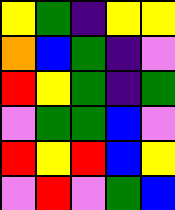[["yellow", "green", "indigo", "yellow", "yellow"], ["orange", "blue", "green", "indigo", "violet"], ["red", "yellow", "green", "indigo", "green"], ["violet", "green", "green", "blue", "violet"], ["red", "yellow", "red", "blue", "yellow"], ["violet", "red", "violet", "green", "blue"]]